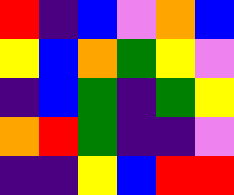[["red", "indigo", "blue", "violet", "orange", "blue"], ["yellow", "blue", "orange", "green", "yellow", "violet"], ["indigo", "blue", "green", "indigo", "green", "yellow"], ["orange", "red", "green", "indigo", "indigo", "violet"], ["indigo", "indigo", "yellow", "blue", "red", "red"]]